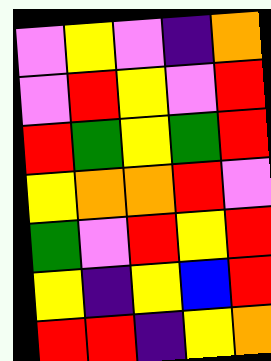[["violet", "yellow", "violet", "indigo", "orange"], ["violet", "red", "yellow", "violet", "red"], ["red", "green", "yellow", "green", "red"], ["yellow", "orange", "orange", "red", "violet"], ["green", "violet", "red", "yellow", "red"], ["yellow", "indigo", "yellow", "blue", "red"], ["red", "red", "indigo", "yellow", "orange"]]